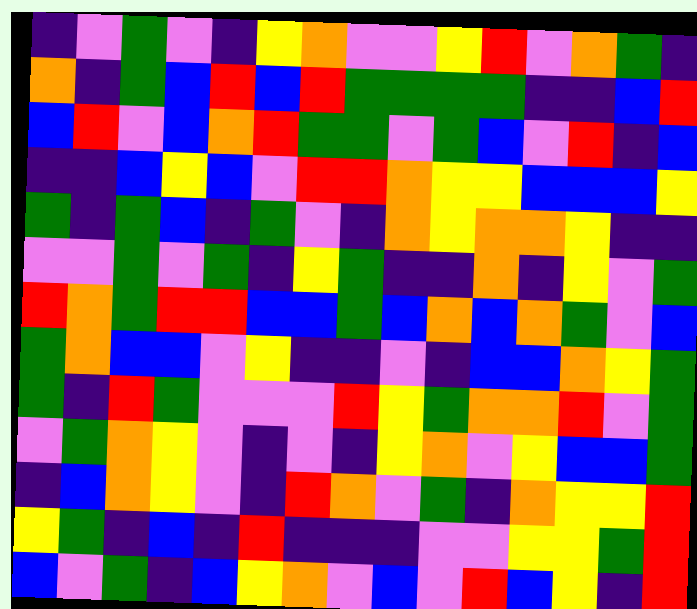[["indigo", "violet", "green", "violet", "indigo", "yellow", "orange", "violet", "violet", "yellow", "red", "violet", "orange", "green", "indigo"], ["orange", "indigo", "green", "blue", "red", "blue", "red", "green", "green", "green", "green", "indigo", "indigo", "blue", "red"], ["blue", "red", "violet", "blue", "orange", "red", "green", "green", "violet", "green", "blue", "violet", "red", "indigo", "blue"], ["indigo", "indigo", "blue", "yellow", "blue", "violet", "red", "red", "orange", "yellow", "yellow", "blue", "blue", "blue", "yellow"], ["green", "indigo", "green", "blue", "indigo", "green", "violet", "indigo", "orange", "yellow", "orange", "orange", "yellow", "indigo", "indigo"], ["violet", "violet", "green", "violet", "green", "indigo", "yellow", "green", "indigo", "indigo", "orange", "indigo", "yellow", "violet", "green"], ["red", "orange", "green", "red", "red", "blue", "blue", "green", "blue", "orange", "blue", "orange", "green", "violet", "blue"], ["green", "orange", "blue", "blue", "violet", "yellow", "indigo", "indigo", "violet", "indigo", "blue", "blue", "orange", "yellow", "green"], ["green", "indigo", "red", "green", "violet", "violet", "violet", "red", "yellow", "green", "orange", "orange", "red", "violet", "green"], ["violet", "green", "orange", "yellow", "violet", "indigo", "violet", "indigo", "yellow", "orange", "violet", "yellow", "blue", "blue", "green"], ["indigo", "blue", "orange", "yellow", "violet", "indigo", "red", "orange", "violet", "green", "indigo", "orange", "yellow", "yellow", "red"], ["yellow", "green", "indigo", "blue", "indigo", "red", "indigo", "indigo", "indigo", "violet", "violet", "yellow", "yellow", "green", "red"], ["blue", "violet", "green", "indigo", "blue", "yellow", "orange", "violet", "blue", "violet", "red", "blue", "yellow", "indigo", "red"]]